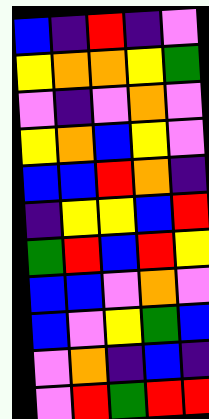[["blue", "indigo", "red", "indigo", "violet"], ["yellow", "orange", "orange", "yellow", "green"], ["violet", "indigo", "violet", "orange", "violet"], ["yellow", "orange", "blue", "yellow", "violet"], ["blue", "blue", "red", "orange", "indigo"], ["indigo", "yellow", "yellow", "blue", "red"], ["green", "red", "blue", "red", "yellow"], ["blue", "blue", "violet", "orange", "violet"], ["blue", "violet", "yellow", "green", "blue"], ["violet", "orange", "indigo", "blue", "indigo"], ["violet", "red", "green", "red", "red"]]